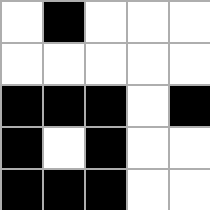[["white", "black", "white", "white", "white"], ["white", "white", "white", "white", "white"], ["black", "black", "black", "white", "black"], ["black", "white", "black", "white", "white"], ["black", "black", "black", "white", "white"]]